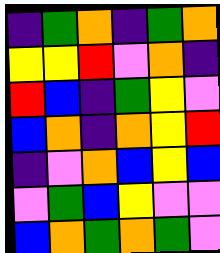[["indigo", "green", "orange", "indigo", "green", "orange"], ["yellow", "yellow", "red", "violet", "orange", "indigo"], ["red", "blue", "indigo", "green", "yellow", "violet"], ["blue", "orange", "indigo", "orange", "yellow", "red"], ["indigo", "violet", "orange", "blue", "yellow", "blue"], ["violet", "green", "blue", "yellow", "violet", "violet"], ["blue", "orange", "green", "orange", "green", "violet"]]